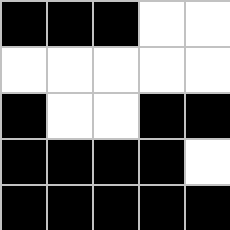[["black", "black", "black", "white", "white"], ["white", "white", "white", "white", "white"], ["black", "white", "white", "black", "black"], ["black", "black", "black", "black", "white"], ["black", "black", "black", "black", "black"]]